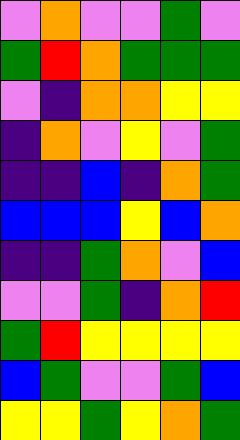[["violet", "orange", "violet", "violet", "green", "violet"], ["green", "red", "orange", "green", "green", "green"], ["violet", "indigo", "orange", "orange", "yellow", "yellow"], ["indigo", "orange", "violet", "yellow", "violet", "green"], ["indigo", "indigo", "blue", "indigo", "orange", "green"], ["blue", "blue", "blue", "yellow", "blue", "orange"], ["indigo", "indigo", "green", "orange", "violet", "blue"], ["violet", "violet", "green", "indigo", "orange", "red"], ["green", "red", "yellow", "yellow", "yellow", "yellow"], ["blue", "green", "violet", "violet", "green", "blue"], ["yellow", "yellow", "green", "yellow", "orange", "green"]]